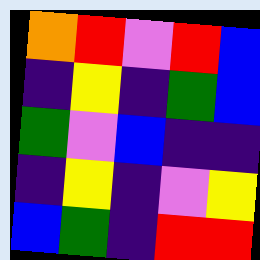[["orange", "red", "violet", "red", "blue"], ["indigo", "yellow", "indigo", "green", "blue"], ["green", "violet", "blue", "indigo", "indigo"], ["indigo", "yellow", "indigo", "violet", "yellow"], ["blue", "green", "indigo", "red", "red"]]